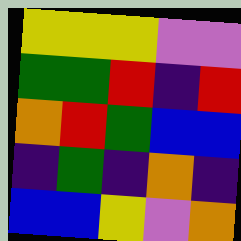[["yellow", "yellow", "yellow", "violet", "violet"], ["green", "green", "red", "indigo", "red"], ["orange", "red", "green", "blue", "blue"], ["indigo", "green", "indigo", "orange", "indigo"], ["blue", "blue", "yellow", "violet", "orange"]]